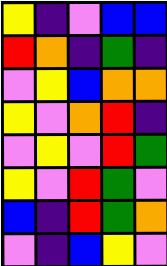[["yellow", "indigo", "violet", "blue", "blue"], ["red", "orange", "indigo", "green", "indigo"], ["violet", "yellow", "blue", "orange", "orange"], ["yellow", "violet", "orange", "red", "indigo"], ["violet", "yellow", "violet", "red", "green"], ["yellow", "violet", "red", "green", "violet"], ["blue", "indigo", "red", "green", "orange"], ["violet", "indigo", "blue", "yellow", "violet"]]